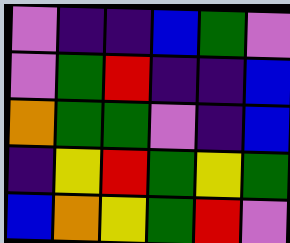[["violet", "indigo", "indigo", "blue", "green", "violet"], ["violet", "green", "red", "indigo", "indigo", "blue"], ["orange", "green", "green", "violet", "indigo", "blue"], ["indigo", "yellow", "red", "green", "yellow", "green"], ["blue", "orange", "yellow", "green", "red", "violet"]]